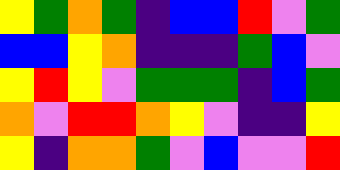[["yellow", "green", "orange", "green", "indigo", "blue", "blue", "red", "violet", "green"], ["blue", "blue", "yellow", "orange", "indigo", "indigo", "indigo", "green", "blue", "violet"], ["yellow", "red", "yellow", "violet", "green", "green", "green", "indigo", "blue", "green"], ["orange", "violet", "red", "red", "orange", "yellow", "violet", "indigo", "indigo", "yellow"], ["yellow", "indigo", "orange", "orange", "green", "violet", "blue", "violet", "violet", "red"]]